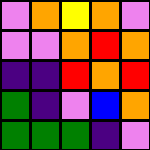[["violet", "orange", "yellow", "orange", "violet"], ["violet", "violet", "orange", "red", "orange"], ["indigo", "indigo", "red", "orange", "red"], ["green", "indigo", "violet", "blue", "orange"], ["green", "green", "green", "indigo", "violet"]]